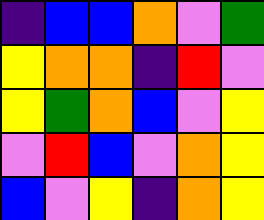[["indigo", "blue", "blue", "orange", "violet", "green"], ["yellow", "orange", "orange", "indigo", "red", "violet"], ["yellow", "green", "orange", "blue", "violet", "yellow"], ["violet", "red", "blue", "violet", "orange", "yellow"], ["blue", "violet", "yellow", "indigo", "orange", "yellow"]]